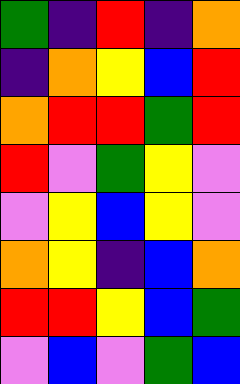[["green", "indigo", "red", "indigo", "orange"], ["indigo", "orange", "yellow", "blue", "red"], ["orange", "red", "red", "green", "red"], ["red", "violet", "green", "yellow", "violet"], ["violet", "yellow", "blue", "yellow", "violet"], ["orange", "yellow", "indigo", "blue", "orange"], ["red", "red", "yellow", "blue", "green"], ["violet", "blue", "violet", "green", "blue"]]